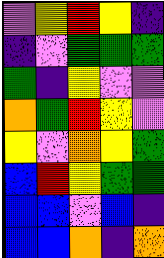[["violet", "yellow", "red", "yellow", "indigo"], ["indigo", "violet", "green", "green", "green"], ["green", "indigo", "yellow", "violet", "violet"], ["orange", "green", "red", "yellow", "violet"], ["yellow", "violet", "orange", "yellow", "green"], ["blue", "red", "yellow", "green", "green"], ["blue", "blue", "violet", "blue", "indigo"], ["blue", "blue", "orange", "indigo", "orange"]]